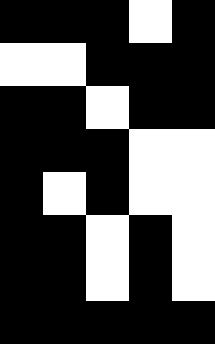[["black", "black", "black", "white", "black"], ["white", "white", "black", "black", "black"], ["black", "black", "white", "black", "black"], ["black", "black", "black", "white", "white"], ["black", "white", "black", "white", "white"], ["black", "black", "white", "black", "white"], ["black", "black", "white", "black", "white"], ["black", "black", "black", "black", "black"]]